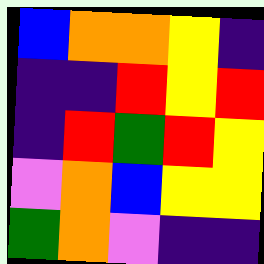[["blue", "orange", "orange", "yellow", "indigo"], ["indigo", "indigo", "red", "yellow", "red"], ["indigo", "red", "green", "red", "yellow"], ["violet", "orange", "blue", "yellow", "yellow"], ["green", "orange", "violet", "indigo", "indigo"]]